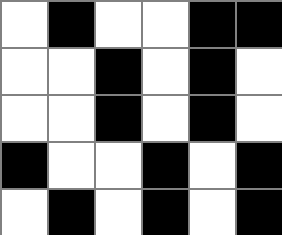[["white", "black", "white", "white", "black", "black"], ["white", "white", "black", "white", "black", "white"], ["white", "white", "black", "white", "black", "white"], ["black", "white", "white", "black", "white", "black"], ["white", "black", "white", "black", "white", "black"]]